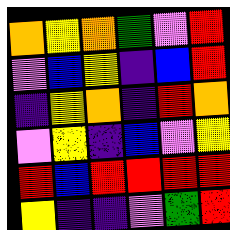[["orange", "yellow", "orange", "green", "violet", "red"], ["violet", "blue", "yellow", "indigo", "blue", "red"], ["indigo", "yellow", "orange", "indigo", "red", "orange"], ["violet", "yellow", "indigo", "blue", "violet", "yellow"], ["red", "blue", "red", "red", "red", "red"], ["yellow", "indigo", "indigo", "violet", "green", "red"]]